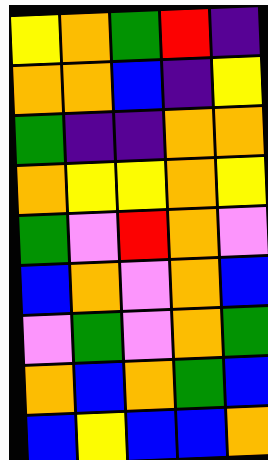[["yellow", "orange", "green", "red", "indigo"], ["orange", "orange", "blue", "indigo", "yellow"], ["green", "indigo", "indigo", "orange", "orange"], ["orange", "yellow", "yellow", "orange", "yellow"], ["green", "violet", "red", "orange", "violet"], ["blue", "orange", "violet", "orange", "blue"], ["violet", "green", "violet", "orange", "green"], ["orange", "blue", "orange", "green", "blue"], ["blue", "yellow", "blue", "blue", "orange"]]